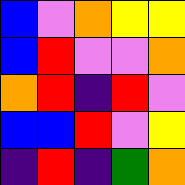[["blue", "violet", "orange", "yellow", "yellow"], ["blue", "red", "violet", "violet", "orange"], ["orange", "red", "indigo", "red", "violet"], ["blue", "blue", "red", "violet", "yellow"], ["indigo", "red", "indigo", "green", "orange"]]